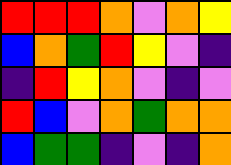[["red", "red", "red", "orange", "violet", "orange", "yellow"], ["blue", "orange", "green", "red", "yellow", "violet", "indigo"], ["indigo", "red", "yellow", "orange", "violet", "indigo", "violet"], ["red", "blue", "violet", "orange", "green", "orange", "orange"], ["blue", "green", "green", "indigo", "violet", "indigo", "orange"]]